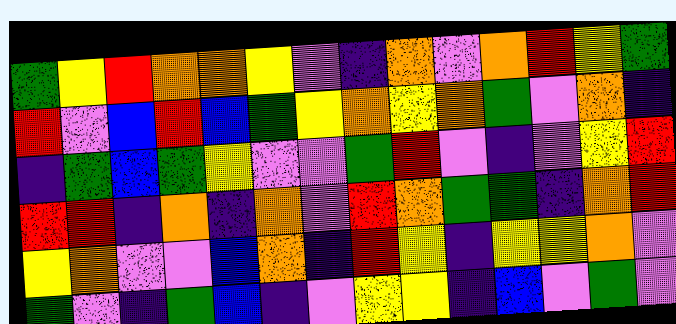[["green", "yellow", "red", "orange", "orange", "yellow", "violet", "indigo", "orange", "violet", "orange", "red", "yellow", "green"], ["red", "violet", "blue", "red", "blue", "green", "yellow", "orange", "yellow", "orange", "green", "violet", "orange", "indigo"], ["indigo", "green", "blue", "green", "yellow", "violet", "violet", "green", "red", "violet", "indigo", "violet", "yellow", "red"], ["red", "red", "indigo", "orange", "indigo", "orange", "violet", "red", "orange", "green", "green", "indigo", "orange", "red"], ["yellow", "orange", "violet", "violet", "blue", "orange", "indigo", "red", "yellow", "indigo", "yellow", "yellow", "orange", "violet"], ["green", "violet", "indigo", "green", "blue", "indigo", "violet", "yellow", "yellow", "indigo", "blue", "violet", "green", "violet"]]